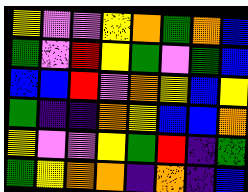[["yellow", "violet", "violet", "yellow", "orange", "green", "orange", "blue"], ["green", "violet", "red", "yellow", "green", "violet", "green", "blue"], ["blue", "blue", "red", "violet", "orange", "yellow", "blue", "yellow"], ["green", "indigo", "indigo", "orange", "yellow", "blue", "blue", "orange"], ["yellow", "violet", "violet", "yellow", "green", "red", "indigo", "green"], ["green", "yellow", "orange", "orange", "indigo", "orange", "indigo", "blue"]]